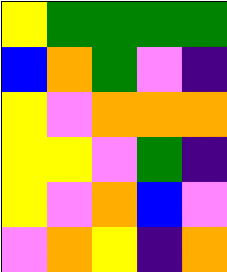[["yellow", "green", "green", "green", "green"], ["blue", "orange", "green", "violet", "indigo"], ["yellow", "violet", "orange", "orange", "orange"], ["yellow", "yellow", "violet", "green", "indigo"], ["yellow", "violet", "orange", "blue", "violet"], ["violet", "orange", "yellow", "indigo", "orange"]]